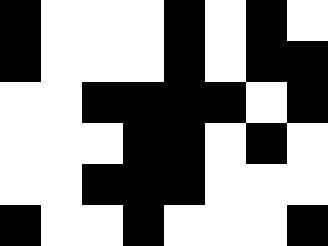[["black", "white", "white", "white", "black", "white", "black", "white"], ["black", "white", "white", "white", "black", "white", "black", "black"], ["white", "white", "black", "black", "black", "black", "white", "black"], ["white", "white", "white", "black", "black", "white", "black", "white"], ["white", "white", "black", "black", "black", "white", "white", "white"], ["black", "white", "white", "black", "white", "white", "white", "black"]]